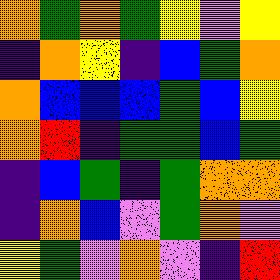[["orange", "green", "orange", "green", "yellow", "violet", "yellow"], ["indigo", "orange", "yellow", "indigo", "blue", "green", "orange"], ["orange", "blue", "blue", "blue", "green", "blue", "yellow"], ["orange", "red", "indigo", "green", "green", "blue", "green"], ["indigo", "blue", "green", "indigo", "green", "orange", "orange"], ["indigo", "orange", "blue", "violet", "green", "orange", "violet"], ["yellow", "green", "violet", "orange", "violet", "indigo", "red"]]